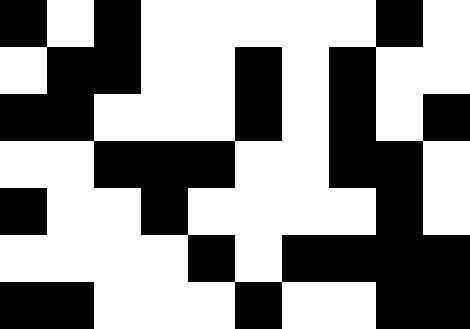[["black", "white", "black", "white", "white", "white", "white", "white", "black", "white"], ["white", "black", "black", "white", "white", "black", "white", "black", "white", "white"], ["black", "black", "white", "white", "white", "black", "white", "black", "white", "black"], ["white", "white", "black", "black", "black", "white", "white", "black", "black", "white"], ["black", "white", "white", "black", "white", "white", "white", "white", "black", "white"], ["white", "white", "white", "white", "black", "white", "black", "black", "black", "black"], ["black", "black", "white", "white", "white", "black", "white", "white", "black", "black"]]